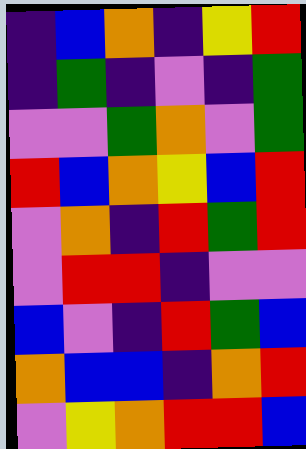[["indigo", "blue", "orange", "indigo", "yellow", "red"], ["indigo", "green", "indigo", "violet", "indigo", "green"], ["violet", "violet", "green", "orange", "violet", "green"], ["red", "blue", "orange", "yellow", "blue", "red"], ["violet", "orange", "indigo", "red", "green", "red"], ["violet", "red", "red", "indigo", "violet", "violet"], ["blue", "violet", "indigo", "red", "green", "blue"], ["orange", "blue", "blue", "indigo", "orange", "red"], ["violet", "yellow", "orange", "red", "red", "blue"]]